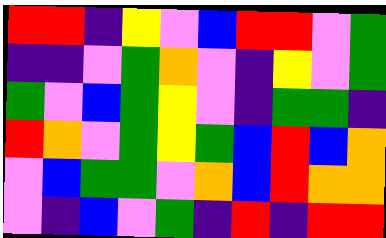[["red", "red", "indigo", "yellow", "violet", "blue", "red", "red", "violet", "green"], ["indigo", "indigo", "violet", "green", "orange", "violet", "indigo", "yellow", "violet", "green"], ["green", "violet", "blue", "green", "yellow", "violet", "indigo", "green", "green", "indigo"], ["red", "orange", "violet", "green", "yellow", "green", "blue", "red", "blue", "orange"], ["violet", "blue", "green", "green", "violet", "orange", "blue", "red", "orange", "orange"], ["violet", "indigo", "blue", "violet", "green", "indigo", "red", "indigo", "red", "red"]]